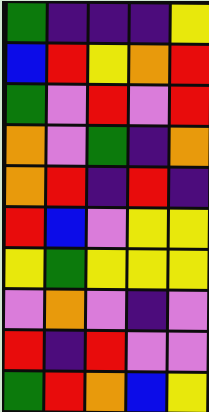[["green", "indigo", "indigo", "indigo", "yellow"], ["blue", "red", "yellow", "orange", "red"], ["green", "violet", "red", "violet", "red"], ["orange", "violet", "green", "indigo", "orange"], ["orange", "red", "indigo", "red", "indigo"], ["red", "blue", "violet", "yellow", "yellow"], ["yellow", "green", "yellow", "yellow", "yellow"], ["violet", "orange", "violet", "indigo", "violet"], ["red", "indigo", "red", "violet", "violet"], ["green", "red", "orange", "blue", "yellow"]]